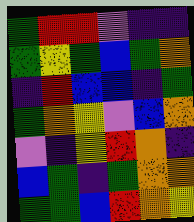[["green", "red", "red", "violet", "indigo", "indigo"], ["green", "yellow", "green", "blue", "green", "orange"], ["indigo", "red", "blue", "blue", "indigo", "green"], ["green", "orange", "yellow", "violet", "blue", "orange"], ["violet", "indigo", "yellow", "red", "orange", "indigo"], ["blue", "green", "indigo", "green", "orange", "orange"], ["green", "green", "blue", "red", "orange", "yellow"]]